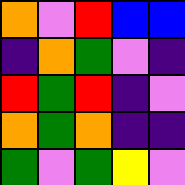[["orange", "violet", "red", "blue", "blue"], ["indigo", "orange", "green", "violet", "indigo"], ["red", "green", "red", "indigo", "violet"], ["orange", "green", "orange", "indigo", "indigo"], ["green", "violet", "green", "yellow", "violet"]]